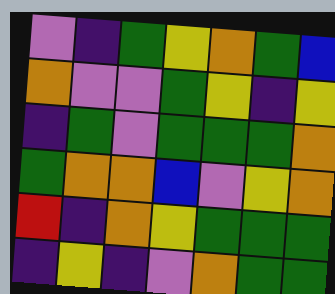[["violet", "indigo", "green", "yellow", "orange", "green", "blue"], ["orange", "violet", "violet", "green", "yellow", "indigo", "yellow"], ["indigo", "green", "violet", "green", "green", "green", "orange"], ["green", "orange", "orange", "blue", "violet", "yellow", "orange"], ["red", "indigo", "orange", "yellow", "green", "green", "green"], ["indigo", "yellow", "indigo", "violet", "orange", "green", "green"]]